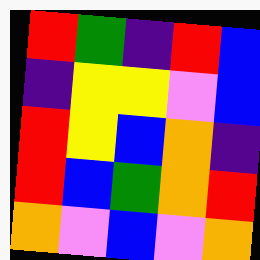[["red", "green", "indigo", "red", "blue"], ["indigo", "yellow", "yellow", "violet", "blue"], ["red", "yellow", "blue", "orange", "indigo"], ["red", "blue", "green", "orange", "red"], ["orange", "violet", "blue", "violet", "orange"]]